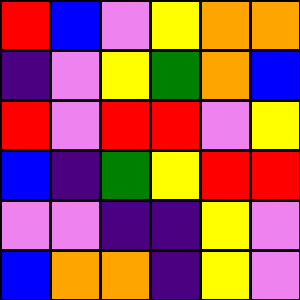[["red", "blue", "violet", "yellow", "orange", "orange"], ["indigo", "violet", "yellow", "green", "orange", "blue"], ["red", "violet", "red", "red", "violet", "yellow"], ["blue", "indigo", "green", "yellow", "red", "red"], ["violet", "violet", "indigo", "indigo", "yellow", "violet"], ["blue", "orange", "orange", "indigo", "yellow", "violet"]]